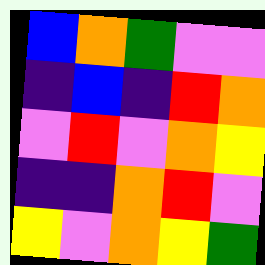[["blue", "orange", "green", "violet", "violet"], ["indigo", "blue", "indigo", "red", "orange"], ["violet", "red", "violet", "orange", "yellow"], ["indigo", "indigo", "orange", "red", "violet"], ["yellow", "violet", "orange", "yellow", "green"]]